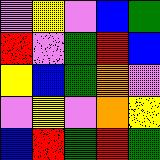[["violet", "yellow", "violet", "blue", "green"], ["red", "violet", "green", "red", "blue"], ["yellow", "blue", "green", "orange", "violet"], ["violet", "yellow", "violet", "orange", "yellow"], ["blue", "red", "green", "red", "green"]]